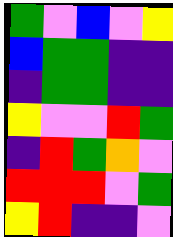[["green", "violet", "blue", "violet", "yellow"], ["blue", "green", "green", "indigo", "indigo"], ["indigo", "green", "green", "indigo", "indigo"], ["yellow", "violet", "violet", "red", "green"], ["indigo", "red", "green", "orange", "violet"], ["red", "red", "red", "violet", "green"], ["yellow", "red", "indigo", "indigo", "violet"]]